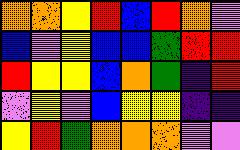[["orange", "orange", "yellow", "red", "blue", "red", "orange", "violet"], ["blue", "violet", "yellow", "blue", "blue", "green", "red", "red"], ["red", "yellow", "yellow", "blue", "orange", "green", "indigo", "red"], ["violet", "yellow", "violet", "blue", "yellow", "yellow", "indigo", "indigo"], ["yellow", "red", "green", "orange", "orange", "orange", "violet", "violet"]]